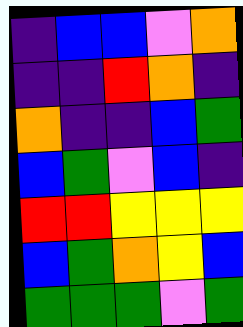[["indigo", "blue", "blue", "violet", "orange"], ["indigo", "indigo", "red", "orange", "indigo"], ["orange", "indigo", "indigo", "blue", "green"], ["blue", "green", "violet", "blue", "indigo"], ["red", "red", "yellow", "yellow", "yellow"], ["blue", "green", "orange", "yellow", "blue"], ["green", "green", "green", "violet", "green"]]